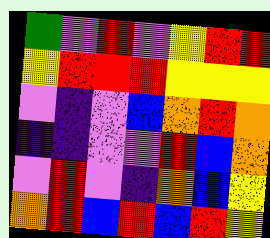[["green", "violet", "red", "violet", "yellow", "red", "red"], ["yellow", "red", "red", "red", "yellow", "yellow", "yellow"], ["violet", "indigo", "violet", "blue", "orange", "red", "orange"], ["indigo", "indigo", "violet", "violet", "red", "blue", "orange"], ["violet", "red", "violet", "indigo", "orange", "blue", "yellow"], ["orange", "red", "blue", "red", "blue", "red", "yellow"]]